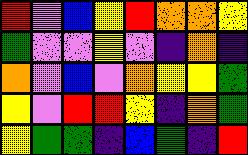[["red", "violet", "blue", "yellow", "red", "orange", "orange", "yellow"], ["green", "violet", "violet", "yellow", "violet", "indigo", "orange", "indigo"], ["orange", "violet", "blue", "violet", "orange", "yellow", "yellow", "green"], ["yellow", "violet", "red", "red", "yellow", "indigo", "orange", "green"], ["yellow", "green", "green", "indigo", "blue", "green", "indigo", "red"]]